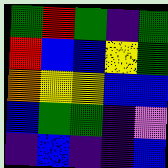[["green", "red", "green", "indigo", "green"], ["red", "blue", "blue", "yellow", "green"], ["orange", "yellow", "yellow", "blue", "blue"], ["blue", "green", "green", "indigo", "violet"], ["indigo", "blue", "indigo", "indigo", "blue"]]